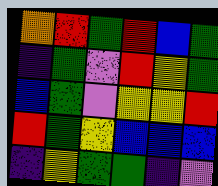[["orange", "red", "green", "red", "blue", "green"], ["indigo", "green", "violet", "red", "yellow", "green"], ["blue", "green", "violet", "yellow", "yellow", "red"], ["red", "green", "yellow", "blue", "blue", "blue"], ["indigo", "yellow", "green", "green", "indigo", "violet"]]